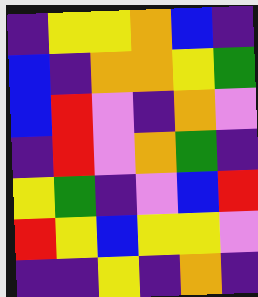[["indigo", "yellow", "yellow", "orange", "blue", "indigo"], ["blue", "indigo", "orange", "orange", "yellow", "green"], ["blue", "red", "violet", "indigo", "orange", "violet"], ["indigo", "red", "violet", "orange", "green", "indigo"], ["yellow", "green", "indigo", "violet", "blue", "red"], ["red", "yellow", "blue", "yellow", "yellow", "violet"], ["indigo", "indigo", "yellow", "indigo", "orange", "indigo"]]